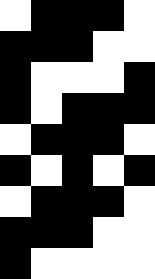[["white", "black", "black", "black", "white"], ["black", "black", "black", "white", "white"], ["black", "white", "white", "white", "black"], ["black", "white", "black", "black", "black"], ["white", "black", "black", "black", "white"], ["black", "white", "black", "white", "black"], ["white", "black", "black", "black", "white"], ["black", "black", "black", "white", "white"], ["black", "white", "white", "white", "white"]]